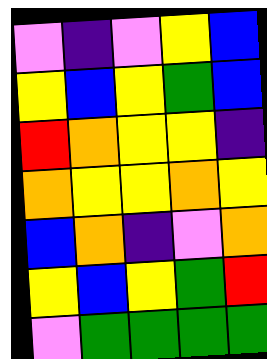[["violet", "indigo", "violet", "yellow", "blue"], ["yellow", "blue", "yellow", "green", "blue"], ["red", "orange", "yellow", "yellow", "indigo"], ["orange", "yellow", "yellow", "orange", "yellow"], ["blue", "orange", "indigo", "violet", "orange"], ["yellow", "blue", "yellow", "green", "red"], ["violet", "green", "green", "green", "green"]]